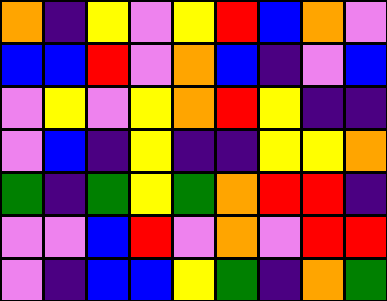[["orange", "indigo", "yellow", "violet", "yellow", "red", "blue", "orange", "violet"], ["blue", "blue", "red", "violet", "orange", "blue", "indigo", "violet", "blue"], ["violet", "yellow", "violet", "yellow", "orange", "red", "yellow", "indigo", "indigo"], ["violet", "blue", "indigo", "yellow", "indigo", "indigo", "yellow", "yellow", "orange"], ["green", "indigo", "green", "yellow", "green", "orange", "red", "red", "indigo"], ["violet", "violet", "blue", "red", "violet", "orange", "violet", "red", "red"], ["violet", "indigo", "blue", "blue", "yellow", "green", "indigo", "orange", "green"]]